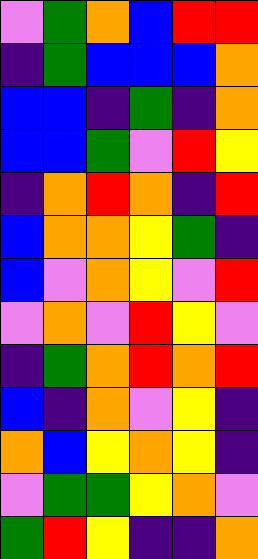[["violet", "green", "orange", "blue", "red", "red"], ["indigo", "green", "blue", "blue", "blue", "orange"], ["blue", "blue", "indigo", "green", "indigo", "orange"], ["blue", "blue", "green", "violet", "red", "yellow"], ["indigo", "orange", "red", "orange", "indigo", "red"], ["blue", "orange", "orange", "yellow", "green", "indigo"], ["blue", "violet", "orange", "yellow", "violet", "red"], ["violet", "orange", "violet", "red", "yellow", "violet"], ["indigo", "green", "orange", "red", "orange", "red"], ["blue", "indigo", "orange", "violet", "yellow", "indigo"], ["orange", "blue", "yellow", "orange", "yellow", "indigo"], ["violet", "green", "green", "yellow", "orange", "violet"], ["green", "red", "yellow", "indigo", "indigo", "orange"]]